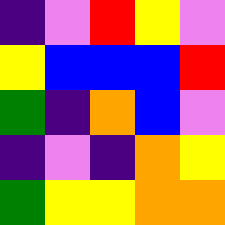[["indigo", "violet", "red", "yellow", "violet"], ["yellow", "blue", "blue", "blue", "red"], ["green", "indigo", "orange", "blue", "violet"], ["indigo", "violet", "indigo", "orange", "yellow"], ["green", "yellow", "yellow", "orange", "orange"]]